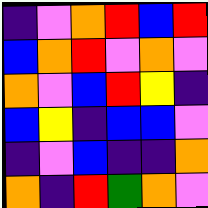[["indigo", "violet", "orange", "red", "blue", "red"], ["blue", "orange", "red", "violet", "orange", "violet"], ["orange", "violet", "blue", "red", "yellow", "indigo"], ["blue", "yellow", "indigo", "blue", "blue", "violet"], ["indigo", "violet", "blue", "indigo", "indigo", "orange"], ["orange", "indigo", "red", "green", "orange", "violet"]]